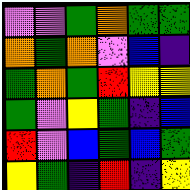[["violet", "violet", "green", "orange", "green", "green"], ["orange", "green", "orange", "violet", "blue", "indigo"], ["green", "orange", "green", "red", "yellow", "yellow"], ["green", "violet", "yellow", "green", "indigo", "blue"], ["red", "violet", "blue", "green", "blue", "green"], ["yellow", "green", "indigo", "red", "indigo", "yellow"]]